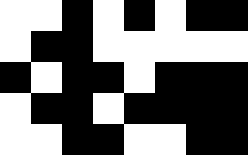[["white", "white", "black", "white", "black", "white", "black", "black"], ["white", "black", "black", "white", "white", "white", "white", "white"], ["black", "white", "black", "black", "white", "black", "black", "black"], ["white", "black", "black", "white", "black", "black", "black", "black"], ["white", "white", "black", "black", "white", "white", "black", "black"]]